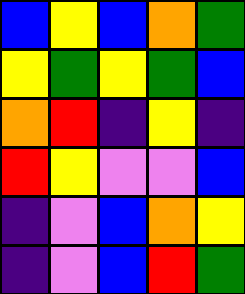[["blue", "yellow", "blue", "orange", "green"], ["yellow", "green", "yellow", "green", "blue"], ["orange", "red", "indigo", "yellow", "indigo"], ["red", "yellow", "violet", "violet", "blue"], ["indigo", "violet", "blue", "orange", "yellow"], ["indigo", "violet", "blue", "red", "green"]]